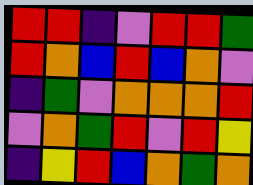[["red", "red", "indigo", "violet", "red", "red", "green"], ["red", "orange", "blue", "red", "blue", "orange", "violet"], ["indigo", "green", "violet", "orange", "orange", "orange", "red"], ["violet", "orange", "green", "red", "violet", "red", "yellow"], ["indigo", "yellow", "red", "blue", "orange", "green", "orange"]]